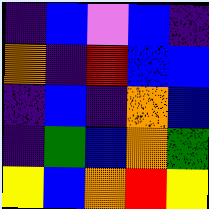[["indigo", "blue", "violet", "blue", "indigo"], ["orange", "indigo", "red", "blue", "blue"], ["indigo", "blue", "indigo", "orange", "blue"], ["indigo", "green", "blue", "orange", "green"], ["yellow", "blue", "orange", "red", "yellow"]]